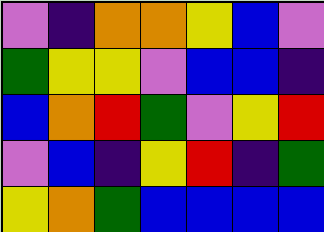[["violet", "indigo", "orange", "orange", "yellow", "blue", "violet"], ["green", "yellow", "yellow", "violet", "blue", "blue", "indigo"], ["blue", "orange", "red", "green", "violet", "yellow", "red"], ["violet", "blue", "indigo", "yellow", "red", "indigo", "green"], ["yellow", "orange", "green", "blue", "blue", "blue", "blue"]]